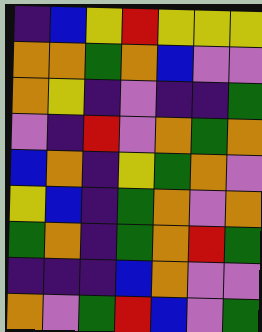[["indigo", "blue", "yellow", "red", "yellow", "yellow", "yellow"], ["orange", "orange", "green", "orange", "blue", "violet", "violet"], ["orange", "yellow", "indigo", "violet", "indigo", "indigo", "green"], ["violet", "indigo", "red", "violet", "orange", "green", "orange"], ["blue", "orange", "indigo", "yellow", "green", "orange", "violet"], ["yellow", "blue", "indigo", "green", "orange", "violet", "orange"], ["green", "orange", "indigo", "green", "orange", "red", "green"], ["indigo", "indigo", "indigo", "blue", "orange", "violet", "violet"], ["orange", "violet", "green", "red", "blue", "violet", "green"]]